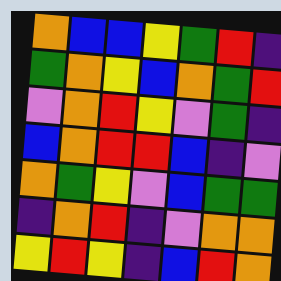[["orange", "blue", "blue", "yellow", "green", "red", "indigo"], ["green", "orange", "yellow", "blue", "orange", "green", "red"], ["violet", "orange", "red", "yellow", "violet", "green", "indigo"], ["blue", "orange", "red", "red", "blue", "indigo", "violet"], ["orange", "green", "yellow", "violet", "blue", "green", "green"], ["indigo", "orange", "red", "indigo", "violet", "orange", "orange"], ["yellow", "red", "yellow", "indigo", "blue", "red", "orange"]]